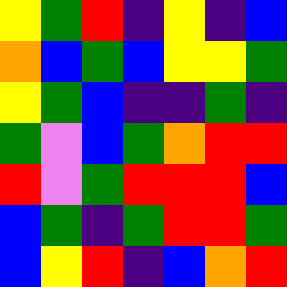[["yellow", "green", "red", "indigo", "yellow", "indigo", "blue"], ["orange", "blue", "green", "blue", "yellow", "yellow", "green"], ["yellow", "green", "blue", "indigo", "indigo", "green", "indigo"], ["green", "violet", "blue", "green", "orange", "red", "red"], ["red", "violet", "green", "red", "red", "red", "blue"], ["blue", "green", "indigo", "green", "red", "red", "green"], ["blue", "yellow", "red", "indigo", "blue", "orange", "red"]]